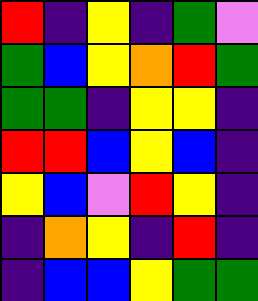[["red", "indigo", "yellow", "indigo", "green", "violet"], ["green", "blue", "yellow", "orange", "red", "green"], ["green", "green", "indigo", "yellow", "yellow", "indigo"], ["red", "red", "blue", "yellow", "blue", "indigo"], ["yellow", "blue", "violet", "red", "yellow", "indigo"], ["indigo", "orange", "yellow", "indigo", "red", "indigo"], ["indigo", "blue", "blue", "yellow", "green", "green"]]